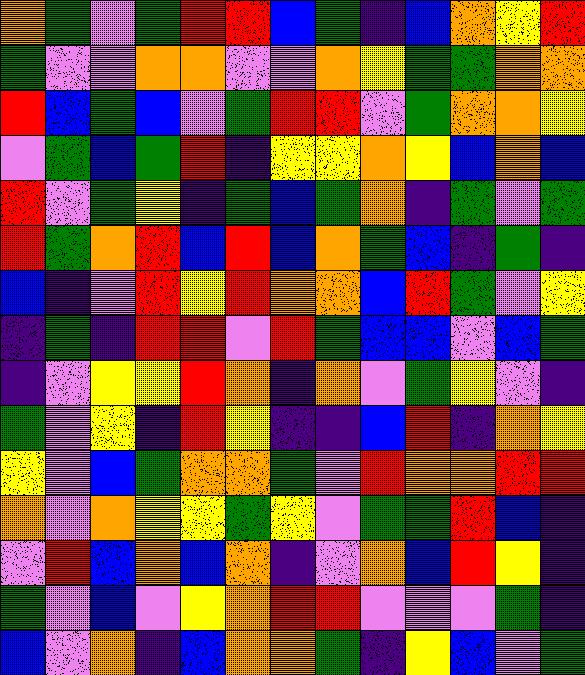[["orange", "green", "violet", "green", "red", "red", "blue", "green", "indigo", "blue", "orange", "yellow", "red"], ["green", "violet", "violet", "orange", "orange", "violet", "violet", "orange", "yellow", "green", "green", "orange", "orange"], ["red", "blue", "green", "blue", "violet", "green", "red", "red", "violet", "green", "orange", "orange", "yellow"], ["violet", "green", "blue", "green", "red", "indigo", "yellow", "yellow", "orange", "yellow", "blue", "orange", "blue"], ["red", "violet", "green", "yellow", "indigo", "green", "blue", "green", "orange", "indigo", "green", "violet", "green"], ["red", "green", "orange", "red", "blue", "red", "blue", "orange", "green", "blue", "indigo", "green", "indigo"], ["blue", "indigo", "violet", "red", "yellow", "red", "orange", "orange", "blue", "red", "green", "violet", "yellow"], ["indigo", "green", "indigo", "red", "red", "violet", "red", "green", "blue", "blue", "violet", "blue", "green"], ["indigo", "violet", "yellow", "yellow", "red", "orange", "indigo", "orange", "violet", "green", "yellow", "violet", "indigo"], ["green", "violet", "yellow", "indigo", "red", "yellow", "indigo", "indigo", "blue", "red", "indigo", "orange", "yellow"], ["yellow", "violet", "blue", "green", "orange", "orange", "green", "violet", "red", "orange", "orange", "red", "red"], ["orange", "violet", "orange", "yellow", "yellow", "green", "yellow", "violet", "green", "green", "red", "blue", "indigo"], ["violet", "red", "blue", "orange", "blue", "orange", "indigo", "violet", "orange", "blue", "red", "yellow", "indigo"], ["green", "violet", "blue", "violet", "yellow", "orange", "red", "red", "violet", "violet", "violet", "green", "indigo"], ["blue", "violet", "orange", "indigo", "blue", "orange", "orange", "green", "indigo", "yellow", "blue", "violet", "green"]]